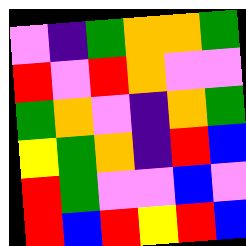[["violet", "indigo", "green", "orange", "orange", "green"], ["red", "violet", "red", "orange", "violet", "violet"], ["green", "orange", "violet", "indigo", "orange", "green"], ["yellow", "green", "orange", "indigo", "red", "blue"], ["red", "green", "violet", "violet", "blue", "violet"], ["red", "blue", "red", "yellow", "red", "blue"]]